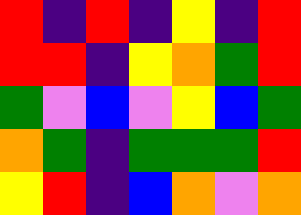[["red", "indigo", "red", "indigo", "yellow", "indigo", "red"], ["red", "red", "indigo", "yellow", "orange", "green", "red"], ["green", "violet", "blue", "violet", "yellow", "blue", "green"], ["orange", "green", "indigo", "green", "green", "green", "red"], ["yellow", "red", "indigo", "blue", "orange", "violet", "orange"]]